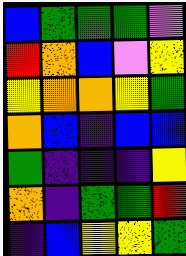[["blue", "green", "green", "green", "violet"], ["red", "orange", "blue", "violet", "yellow"], ["yellow", "orange", "orange", "yellow", "green"], ["orange", "blue", "indigo", "blue", "blue"], ["green", "indigo", "indigo", "indigo", "yellow"], ["orange", "indigo", "green", "green", "red"], ["indigo", "blue", "yellow", "yellow", "green"]]